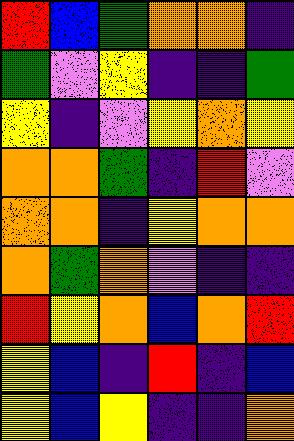[["red", "blue", "green", "orange", "orange", "indigo"], ["green", "violet", "yellow", "indigo", "indigo", "green"], ["yellow", "indigo", "violet", "yellow", "orange", "yellow"], ["orange", "orange", "green", "indigo", "red", "violet"], ["orange", "orange", "indigo", "yellow", "orange", "orange"], ["orange", "green", "orange", "violet", "indigo", "indigo"], ["red", "yellow", "orange", "blue", "orange", "red"], ["yellow", "blue", "indigo", "red", "indigo", "blue"], ["yellow", "blue", "yellow", "indigo", "indigo", "orange"]]